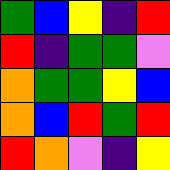[["green", "blue", "yellow", "indigo", "red"], ["red", "indigo", "green", "green", "violet"], ["orange", "green", "green", "yellow", "blue"], ["orange", "blue", "red", "green", "red"], ["red", "orange", "violet", "indigo", "yellow"]]